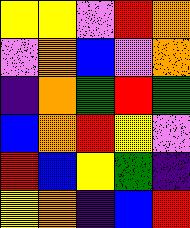[["yellow", "yellow", "violet", "red", "orange"], ["violet", "orange", "blue", "violet", "orange"], ["indigo", "orange", "green", "red", "green"], ["blue", "orange", "red", "yellow", "violet"], ["red", "blue", "yellow", "green", "indigo"], ["yellow", "orange", "indigo", "blue", "red"]]